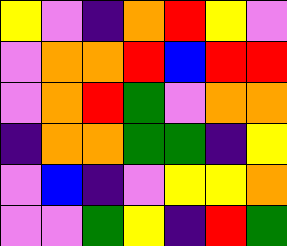[["yellow", "violet", "indigo", "orange", "red", "yellow", "violet"], ["violet", "orange", "orange", "red", "blue", "red", "red"], ["violet", "orange", "red", "green", "violet", "orange", "orange"], ["indigo", "orange", "orange", "green", "green", "indigo", "yellow"], ["violet", "blue", "indigo", "violet", "yellow", "yellow", "orange"], ["violet", "violet", "green", "yellow", "indigo", "red", "green"]]